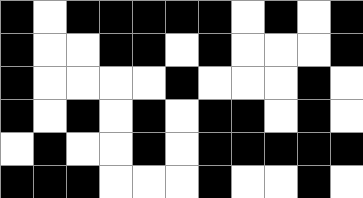[["black", "white", "black", "black", "black", "black", "black", "white", "black", "white", "black"], ["black", "white", "white", "black", "black", "white", "black", "white", "white", "white", "black"], ["black", "white", "white", "white", "white", "black", "white", "white", "white", "black", "white"], ["black", "white", "black", "white", "black", "white", "black", "black", "white", "black", "white"], ["white", "black", "white", "white", "black", "white", "black", "black", "black", "black", "black"], ["black", "black", "black", "white", "white", "white", "black", "white", "white", "black", "white"]]